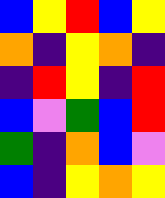[["blue", "yellow", "red", "blue", "yellow"], ["orange", "indigo", "yellow", "orange", "indigo"], ["indigo", "red", "yellow", "indigo", "red"], ["blue", "violet", "green", "blue", "red"], ["green", "indigo", "orange", "blue", "violet"], ["blue", "indigo", "yellow", "orange", "yellow"]]